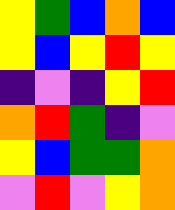[["yellow", "green", "blue", "orange", "blue"], ["yellow", "blue", "yellow", "red", "yellow"], ["indigo", "violet", "indigo", "yellow", "red"], ["orange", "red", "green", "indigo", "violet"], ["yellow", "blue", "green", "green", "orange"], ["violet", "red", "violet", "yellow", "orange"]]